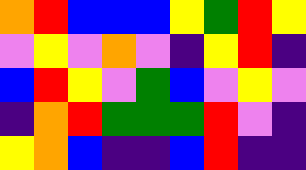[["orange", "red", "blue", "blue", "blue", "yellow", "green", "red", "yellow"], ["violet", "yellow", "violet", "orange", "violet", "indigo", "yellow", "red", "indigo"], ["blue", "red", "yellow", "violet", "green", "blue", "violet", "yellow", "violet"], ["indigo", "orange", "red", "green", "green", "green", "red", "violet", "indigo"], ["yellow", "orange", "blue", "indigo", "indigo", "blue", "red", "indigo", "indigo"]]